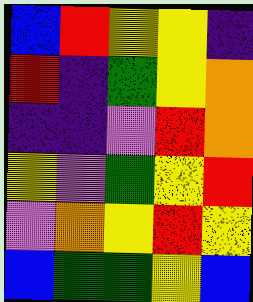[["blue", "red", "yellow", "yellow", "indigo"], ["red", "indigo", "green", "yellow", "orange"], ["indigo", "indigo", "violet", "red", "orange"], ["yellow", "violet", "green", "yellow", "red"], ["violet", "orange", "yellow", "red", "yellow"], ["blue", "green", "green", "yellow", "blue"]]